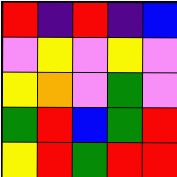[["red", "indigo", "red", "indigo", "blue"], ["violet", "yellow", "violet", "yellow", "violet"], ["yellow", "orange", "violet", "green", "violet"], ["green", "red", "blue", "green", "red"], ["yellow", "red", "green", "red", "red"]]